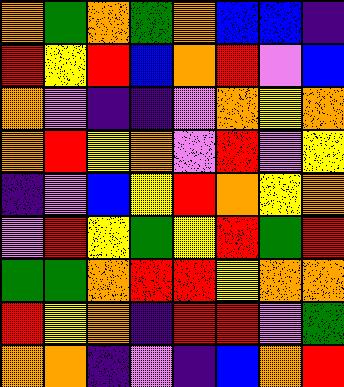[["orange", "green", "orange", "green", "orange", "blue", "blue", "indigo"], ["red", "yellow", "red", "blue", "orange", "red", "violet", "blue"], ["orange", "violet", "indigo", "indigo", "violet", "orange", "yellow", "orange"], ["orange", "red", "yellow", "orange", "violet", "red", "violet", "yellow"], ["indigo", "violet", "blue", "yellow", "red", "orange", "yellow", "orange"], ["violet", "red", "yellow", "green", "yellow", "red", "green", "red"], ["green", "green", "orange", "red", "red", "yellow", "orange", "orange"], ["red", "yellow", "orange", "indigo", "red", "red", "violet", "green"], ["orange", "orange", "indigo", "violet", "indigo", "blue", "orange", "red"]]